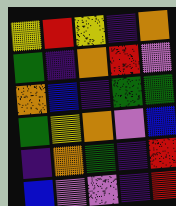[["yellow", "red", "yellow", "indigo", "orange"], ["green", "indigo", "orange", "red", "violet"], ["orange", "blue", "indigo", "green", "green"], ["green", "yellow", "orange", "violet", "blue"], ["indigo", "orange", "green", "indigo", "red"], ["blue", "violet", "violet", "indigo", "red"]]